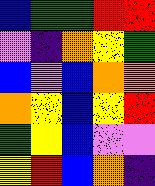[["blue", "green", "green", "red", "red"], ["violet", "indigo", "orange", "yellow", "green"], ["blue", "violet", "blue", "orange", "orange"], ["orange", "yellow", "blue", "yellow", "red"], ["green", "yellow", "blue", "violet", "violet"], ["yellow", "red", "blue", "orange", "indigo"]]